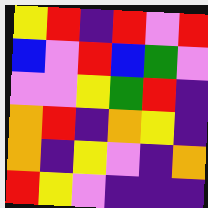[["yellow", "red", "indigo", "red", "violet", "red"], ["blue", "violet", "red", "blue", "green", "violet"], ["violet", "violet", "yellow", "green", "red", "indigo"], ["orange", "red", "indigo", "orange", "yellow", "indigo"], ["orange", "indigo", "yellow", "violet", "indigo", "orange"], ["red", "yellow", "violet", "indigo", "indigo", "indigo"]]